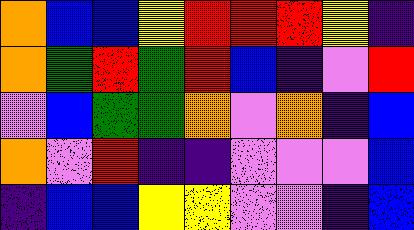[["orange", "blue", "blue", "yellow", "red", "red", "red", "yellow", "indigo"], ["orange", "green", "red", "green", "red", "blue", "indigo", "violet", "red"], ["violet", "blue", "green", "green", "orange", "violet", "orange", "indigo", "blue"], ["orange", "violet", "red", "indigo", "indigo", "violet", "violet", "violet", "blue"], ["indigo", "blue", "blue", "yellow", "yellow", "violet", "violet", "indigo", "blue"]]